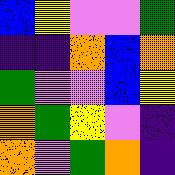[["blue", "yellow", "violet", "violet", "green"], ["indigo", "indigo", "orange", "blue", "orange"], ["green", "violet", "violet", "blue", "yellow"], ["orange", "green", "yellow", "violet", "indigo"], ["orange", "violet", "green", "orange", "indigo"]]